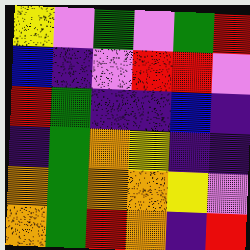[["yellow", "violet", "green", "violet", "green", "red"], ["blue", "indigo", "violet", "red", "red", "violet"], ["red", "green", "indigo", "indigo", "blue", "indigo"], ["indigo", "green", "orange", "yellow", "indigo", "indigo"], ["orange", "green", "orange", "orange", "yellow", "violet"], ["orange", "green", "red", "orange", "indigo", "red"]]